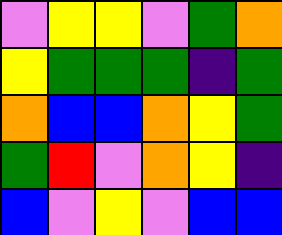[["violet", "yellow", "yellow", "violet", "green", "orange"], ["yellow", "green", "green", "green", "indigo", "green"], ["orange", "blue", "blue", "orange", "yellow", "green"], ["green", "red", "violet", "orange", "yellow", "indigo"], ["blue", "violet", "yellow", "violet", "blue", "blue"]]